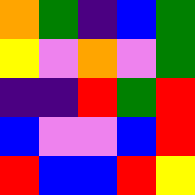[["orange", "green", "indigo", "blue", "green"], ["yellow", "violet", "orange", "violet", "green"], ["indigo", "indigo", "red", "green", "red"], ["blue", "violet", "violet", "blue", "red"], ["red", "blue", "blue", "red", "yellow"]]